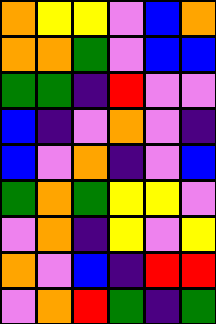[["orange", "yellow", "yellow", "violet", "blue", "orange"], ["orange", "orange", "green", "violet", "blue", "blue"], ["green", "green", "indigo", "red", "violet", "violet"], ["blue", "indigo", "violet", "orange", "violet", "indigo"], ["blue", "violet", "orange", "indigo", "violet", "blue"], ["green", "orange", "green", "yellow", "yellow", "violet"], ["violet", "orange", "indigo", "yellow", "violet", "yellow"], ["orange", "violet", "blue", "indigo", "red", "red"], ["violet", "orange", "red", "green", "indigo", "green"]]